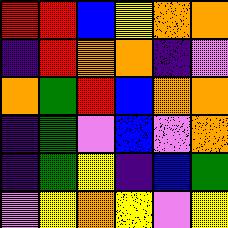[["red", "red", "blue", "yellow", "orange", "orange"], ["indigo", "red", "orange", "orange", "indigo", "violet"], ["orange", "green", "red", "blue", "orange", "orange"], ["indigo", "green", "violet", "blue", "violet", "orange"], ["indigo", "green", "yellow", "indigo", "blue", "green"], ["violet", "yellow", "orange", "yellow", "violet", "yellow"]]